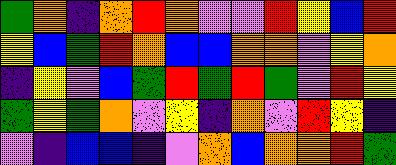[["green", "orange", "indigo", "orange", "red", "orange", "violet", "violet", "red", "yellow", "blue", "red"], ["yellow", "blue", "green", "red", "orange", "blue", "blue", "orange", "orange", "violet", "yellow", "orange"], ["indigo", "yellow", "violet", "blue", "green", "red", "green", "red", "green", "violet", "red", "yellow"], ["green", "yellow", "green", "orange", "violet", "yellow", "indigo", "orange", "violet", "red", "yellow", "indigo"], ["violet", "indigo", "blue", "blue", "indigo", "violet", "orange", "blue", "orange", "orange", "red", "green"]]